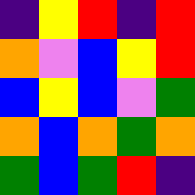[["indigo", "yellow", "red", "indigo", "red"], ["orange", "violet", "blue", "yellow", "red"], ["blue", "yellow", "blue", "violet", "green"], ["orange", "blue", "orange", "green", "orange"], ["green", "blue", "green", "red", "indigo"]]